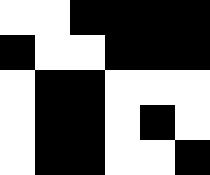[["white", "white", "black", "black", "black", "black"], ["black", "white", "white", "black", "black", "black"], ["white", "black", "black", "white", "white", "white"], ["white", "black", "black", "white", "black", "white"], ["white", "black", "black", "white", "white", "black"]]